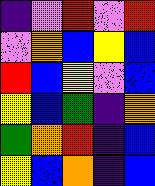[["indigo", "violet", "red", "violet", "red"], ["violet", "orange", "blue", "yellow", "blue"], ["red", "blue", "yellow", "violet", "blue"], ["yellow", "blue", "green", "indigo", "orange"], ["green", "orange", "red", "indigo", "blue"], ["yellow", "blue", "orange", "indigo", "blue"]]